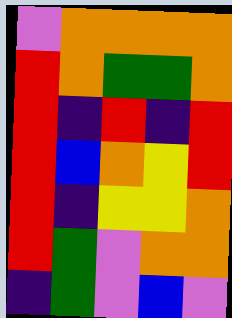[["violet", "orange", "orange", "orange", "orange"], ["red", "orange", "green", "green", "orange"], ["red", "indigo", "red", "indigo", "red"], ["red", "blue", "orange", "yellow", "red"], ["red", "indigo", "yellow", "yellow", "orange"], ["red", "green", "violet", "orange", "orange"], ["indigo", "green", "violet", "blue", "violet"]]